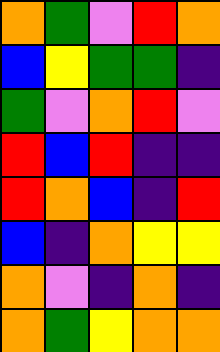[["orange", "green", "violet", "red", "orange"], ["blue", "yellow", "green", "green", "indigo"], ["green", "violet", "orange", "red", "violet"], ["red", "blue", "red", "indigo", "indigo"], ["red", "orange", "blue", "indigo", "red"], ["blue", "indigo", "orange", "yellow", "yellow"], ["orange", "violet", "indigo", "orange", "indigo"], ["orange", "green", "yellow", "orange", "orange"]]